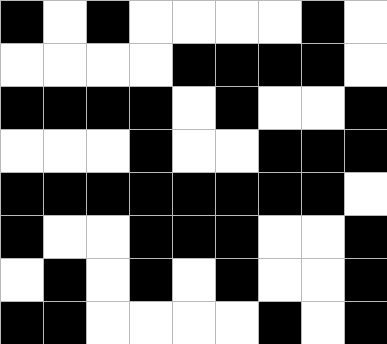[["black", "white", "black", "white", "white", "white", "white", "black", "white"], ["white", "white", "white", "white", "black", "black", "black", "black", "white"], ["black", "black", "black", "black", "white", "black", "white", "white", "black"], ["white", "white", "white", "black", "white", "white", "black", "black", "black"], ["black", "black", "black", "black", "black", "black", "black", "black", "white"], ["black", "white", "white", "black", "black", "black", "white", "white", "black"], ["white", "black", "white", "black", "white", "black", "white", "white", "black"], ["black", "black", "white", "white", "white", "white", "black", "white", "black"]]